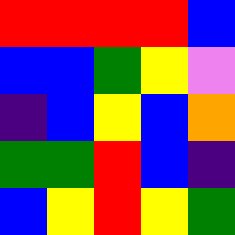[["red", "red", "red", "red", "blue"], ["blue", "blue", "green", "yellow", "violet"], ["indigo", "blue", "yellow", "blue", "orange"], ["green", "green", "red", "blue", "indigo"], ["blue", "yellow", "red", "yellow", "green"]]